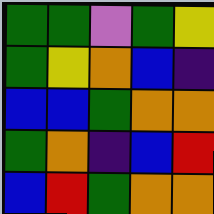[["green", "green", "violet", "green", "yellow"], ["green", "yellow", "orange", "blue", "indigo"], ["blue", "blue", "green", "orange", "orange"], ["green", "orange", "indigo", "blue", "red"], ["blue", "red", "green", "orange", "orange"]]